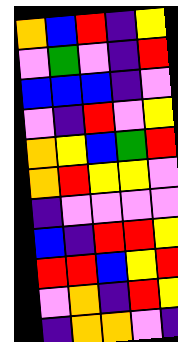[["orange", "blue", "red", "indigo", "yellow"], ["violet", "green", "violet", "indigo", "red"], ["blue", "blue", "blue", "indigo", "violet"], ["violet", "indigo", "red", "violet", "yellow"], ["orange", "yellow", "blue", "green", "red"], ["orange", "red", "yellow", "yellow", "violet"], ["indigo", "violet", "violet", "violet", "violet"], ["blue", "indigo", "red", "red", "yellow"], ["red", "red", "blue", "yellow", "red"], ["violet", "orange", "indigo", "red", "yellow"], ["indigo", "orange", "orange", "violet", "indigo"]]